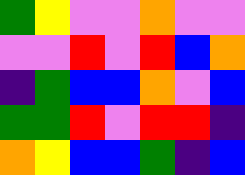[["green", "yellow", "violet", "violet", "orange", "violet", "violet"], ["violet", "violet", "red", "violet", "red", "blue", "orange"], ["indigo", "green", "blue", "blue", "orange", "violet", "blue"], ["green", "green", "red", "violet", "red", "red", "indigo"], ["orange", "yellow", "blue", "blue", "green", "indigo", "blue"]]